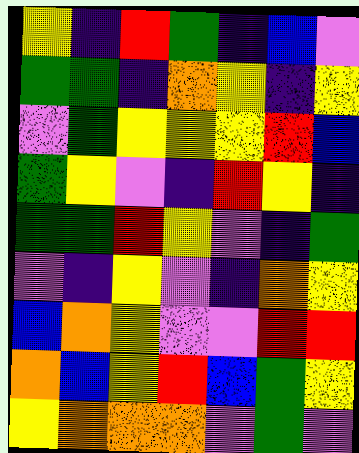[["yellow", "indigo", "red", "green", "indigo", "blue", "violet"], ["green", "green", "indigo", "orange", "yellow", "indigo", "yellow"], ["violet", "green", "yellow", "yellow", "yellow", "red", "blue"], ["green", "yellow", "violet", "indigo", "red", "yellow", "indigo"], ["green", "green", "red", "yellow", "violet", "indigo", "green"], ["violet", "indigo", "yellow", "violet", "indigo", "orange", "yellow"], ["blue", "orange", "yellow", "violet", "violet", "red", "red"], ["orange", "blue", "yellow", "red", "blue", "green", "yellow"], ["yellow", "orange", "orange", "orange", "violet", "green", "violet"]]